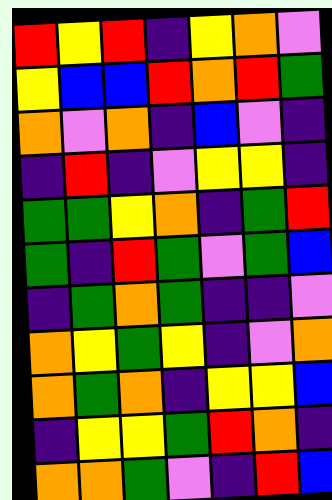[["red", "yellow", "red", "indigo", "yellow", "orange", "violet"], ["yellow", "blue", "blue", "red", "orange", "red", "green"], ["orange", "violet", "orange", "indigo", "blue", "violet", "indigo"], ["indigo", "red", "indigo", "violet", "yellow", "yellow", "indigo"], ["green", "green", "yellow", "orange", "indigo", "green", "red"], ["green", "indigo", "red", "green", "violet", "green", "blue"], ["indigo", "green", "orange", "green", "indigo", "indigo", "violet"], ["orange", "yellow", "green", "yellow", "indigo", "violet", "orange"], ["orange", "green", "orange", "indigo", "yellow", "yellow", "blue"], ["indigo", "yellow", "yellow", "green", "red", "orange", "indigo"], ["orange", "orange", "green", "violet", "indigo", "red", "blue"]]